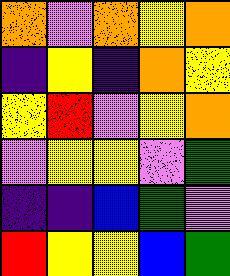[["orange", "violet", "orange", "yellow", "orange"], ["indigo", "yellow", "indigo", "orange", "yellow"], ["yellow", "red", "violet", "yellow", "orange"], ["violet", "yellow", "yellow", "violet", "green"], ["indigo", "indigo", "blue", "green", "violet"], ["red", "yellow", "yellow", "blue", "green"]]